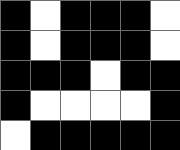[["black", "white", "black", "black", "black", "white"], ["black", "white", "black", "black", "black", "white"], ["black", "black", "black", "white", "black", "black"], ["black", "white", "white", "white", "white", "black"], ["white", "black", "black", "black", "black", "black"]]